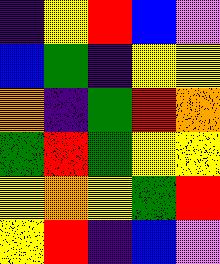[["indigo", "yellow", "red", "blue", "violet"], ["blue", "green", "indigo", "yellow", "yellow"], ["orange", "indigo", "green", "red", "orange"], ["green", "red", "green", "yellow", "yellow"], ["yellow", "orange", "yellow", "green", "red"], ["yellow", "red", "indigo", "blue", "violet"]]